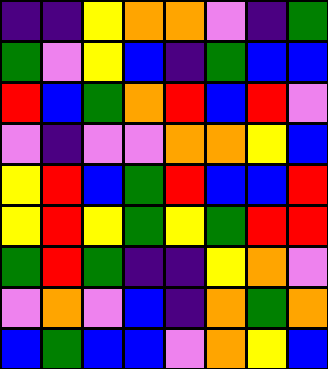[["indigo", "indigo", "yellow", "orange", "orange", "violet", "indigo", "green"], ["green", "violet", "yellow", "blue", "indigo", "green", "blue", "blue"], ["red", "blue", "green", "orange", "red", "blue", "red", "violet"], ["violet", "indigo", "violet", "violet", "orange", "orange", "yellow", "blue"], ["yellow", "red", "blue", "green", "red", "blue", "blue", "red"], ["yellow", "red", "yellow", "green", "yellow", "green", "red", "red"], ["green", "red", "green", "indigo", "indigo", "yellow", "orange", "violet"], ["violet", "orange", "violet", "blue", "indigo", "orange", "green", "orange"], ["blue", "green", "blue", "blue", "violet", "orange", "yellow", "blue"]]